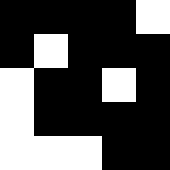[["black", "black", "black", "black", "white"], ["black", "white", "black", "black", "black"], ["white", "black", "black", "white", "black"], ["white", "black", "black", "black", "black"], ["white", "white", "white", "black", "black"]]